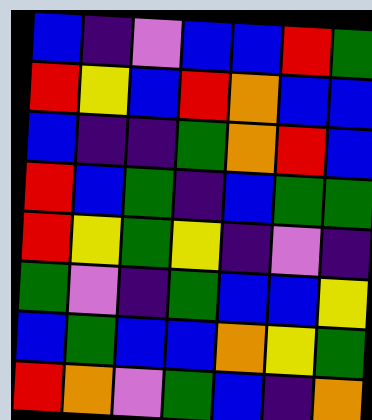[["blue", "indigo", "violet", "blue", "blue", "red", "green"], ["red", "yellow", "blue", "red", "orange", "blue", "blue"], ["blue", "indigo", "indigo", "green", "orange", "red", "blue"], ["red", "blue", "green", "indigo", "blue", "green", "green"], ["red", "yellow", "green", "yellow", "indigo", "violet", "indigo"], ["green", "violet", "indigo", "green", "blue", "blue", "yellow"], ["blue", "green", "blue", "blue", "orange", "yellow", "green"], ["red", "orange", "violet", "green", "blue", "indigo", "orange"]]